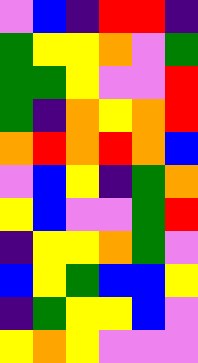[["violet", "blue", "indigo", "red", "red", "indigo"], ["green", "yellow", "yellow", "orange", "violet", "green"], ["green", "green", "yellow", "violet", "violet", "red"], ["green", "indigo", "orange", "yellow", "orange", "red"], ["orange", "red", "orange", "red", "orange", "blue"], ["violet", "blue", "yellow", "indigo", "green", "orange"], ["yellow", "blue", "violet", "violet", "green", "red"], ["indigo", "yellow", "yellow", "orange", "green", "violet"], ["blue", "yellow", "green", "blue", "blue", "yellow"], ["indigo", "green", "yellow", "yellow", "blue", "violet"], ["yellow", "orange", "yellow", "violet", "violet", "violet"]]